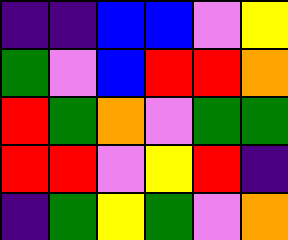[["indigo", "indigo", "blue", "blue", "violet", "yellow"], ["green", "violet", "blue", "red", "red", "orange"], ["red", "green", "orange", "violet", "green", "green"], ["red", "red", "violet", "yellow", "red", "indigo"], ["indigo", "green", "yellow", "green", "violet", "orange"]]